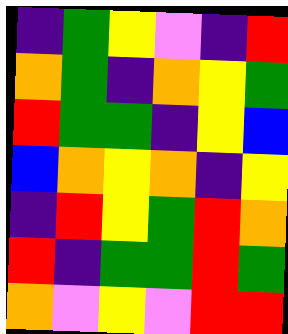[["indigo", "green", "yellow", "violet", "indigo", "red"], ["orange", "green", "indigo", "orange", "yellow", "green"], ["red", "green", "green", "indigo", "yellow", "blue"], ["blue", "orange", "yellow", "orange", "indigo", "yellow"], ["indigo", "red", "yellow", "green", "red", "orange"], ["red", "indigo", "green", "green", "red", "green"], ["orange", "violet", "yellow", "violet", "red", "red"]]